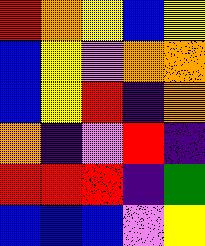[["red", "orange", "yellow", "blue", "yellow"], ["blue", "yellow", "violet", "orange", "orange"], ["blue", "yellow", "red", "indigo", "orange"], ["orange", "indigo", "violet", "red", "indigo"], ["red", "red", "red", "indigo", "green"], ["blue", "blue", "blue", "violet", "yellow"]]